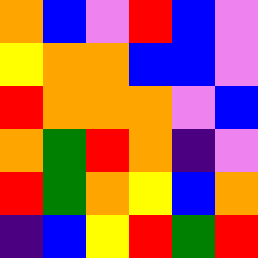[["orange", "blue", "violet", "red", "blue", "violet"], ["yellow", "orange", "orange", "blue", "blue", "violet"], ["red", "orange", "orange", "orange", "violet", "blue"], ["orange", "green", "red", "orange", "indigo", "violet"], ["red", "green", "orange", "yellow", "blue", "orange"], ["indigo", "blue", "yellow", "red", "green", "red"]]